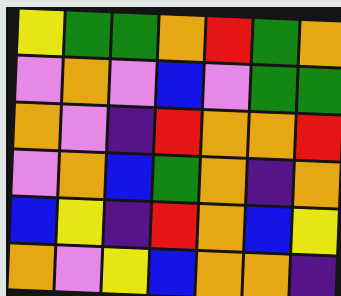[["yellow", "green", "green", "orange", "red", "green", "orange"], ["violet", "orange", "violet", "blue", "violet", "green", "green"], ["orange", "violet", "indigo", "red", "orange", "orange", "red"], ["violet", "orange", "blue", "green", "orange", "indigo", "orange"], ["blue", "yellow", "indigo", "red", "orange", "blue", "yellow"], ["orange", "violet", "yellow", "blue", "orange", "orange", "indigo"]]